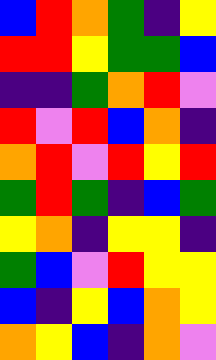[["blue", "red", "orange", "green", "indigo", "yellow"], ["red", "red", "yellow", "green", "green", "blue"], ["indigo", "indigo", "green", "orange", "red", "violet"], ["red", "violet", "red", "blue", "orange", "indigo"], ["orange", "red", "violet", "red", "yellow", "red"], ["green", "red", "green", "indigo", "blue", "green"], ["yellow", "orange", "indigo", "yellow", "yellow", "indigo"], ["green", "blue", "violet", "red", "yellow", "yellow"], ["blue", "indigo", "yellow", "blue", "orange", "yellow"], ["orange", "yellow", "blue", "indigo", "orange", "violet"]]